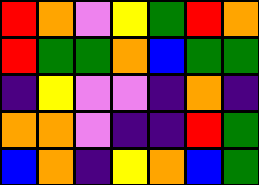[["red", "orange", "violet", "yellow", "green", "red", "orange"], ["red", "green", "green", "orange", "blue", "green", "green"], ["indigo", "yellow", "violet", "violet", "indigo", "orange", "indigo"], ["orange", "orange", "violet", "indigo", "indigo", "red", "green"], ["blue", "orange", "indigo", "yellow", "orange", "blue", "green"]]